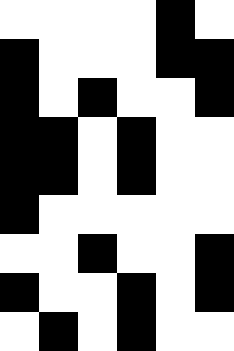[["white", "white", "white", "white", "black", "white"], ["black", "white", "white", "white", "black", "black"], ["black", "white", "black", "white", "white", "black"], ["black", "black", "white", "black", "white", "white"], ["black", "black", "white", "black", "white", "white"], ["black", "white", "white", "white", "white", "white"], ["white", "white", "black", "white", "white", "black"], ["black", "white", "white", "black", "white", "black"], ["white", "black", "white", "black", "white", "white"]]